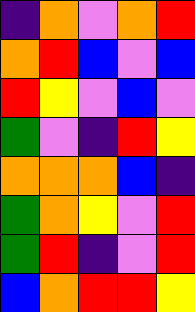[["indigo", "orange", "violet", "orange", "red"], ["orange", "red", "blue", "violet", "blue"], ["red", "yellow", "violet", "blue", "violet"], ["green", "violet", "indigo", "red", "yellow"], ["orange", "orange", "orange", "blue", "indigo"], ["green", "orange", "yellow", "violet", "red"], ["green", "red", "indigo", "violet", "red"], ["blue", "orange", "red", "red", "yellow"]]